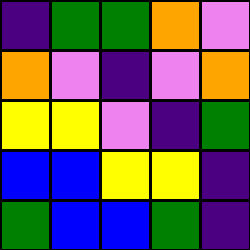[["indigo", "green", "green", "orange", "violet"], ["orange", "violet", "indigo", "violet", "orange"], ["yellow", "yellow", "violet", "indigo", "green"], ["blue", "blue", "yellow", "yellow", "indigo"], ["green", "blue", "blue", "green", "indigo"]]